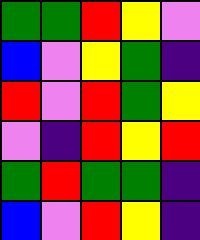[["green", "green", "red", "yellow", "violet"], ["blue", "violet", "yellow", "green", "indigo"], ["red", "violet", "red", "green", "yellow"], ["violet", "indigo", "red", "yellow", "red"], ["green", "red", "green", "green", "indigo"], ["blue", "violet", "red", "yellow", "indigo"]]